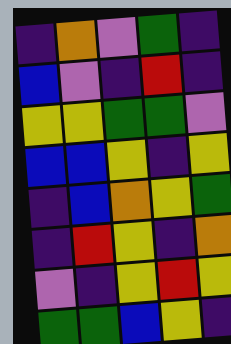[["indigo", "orange", "violet", "green", "indigo"], ["blue", "violet", "indigo", "red", "indigo"], ["yellow", "yellow", "green", "green", "violet"], ["blue", "blue", "yellow", "indigo", "yellow"], ["indigo", "blue", "orange", "yellow", "green"], ["indigo", "red", "yellow", "indigo", "orange"], ["violet", "indigo", "yellow", "red", "yellow"], ["green", "green", "blue", "yellow", "indigo"]]